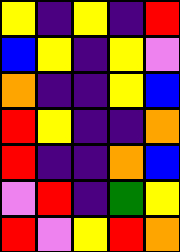[["yellow", "indigo", "yellow", "indigo", "red"], ["blue", "yellow", "indigo", "yellow", "violet"], ["orange", "indigo", "indigo", "yellow", "blue"], ["red", "yellow", "indigo", "indigo", "orange"], ["red", "indigo", "indigo", "orange", "blue"], ["violet", "red", "indigo", "green", "yellow"], ["red", "violet", "yellow", "red", "orange"]]